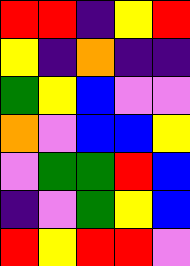[["red", "red", "indigo", "yellow", "red"], ["yellow", "indigo", "orange", "indigo", "indigo"], ["green", "yellow", "blue", "violet", "violet"], ["orange", "violet", "blue", "blue", "yellow"], ["violet", "green", "green", "red", "blue"], ["indigo", "violet", "green", "yellow", "blue"], ["red", "yellow", "red", "red", "violet"]]